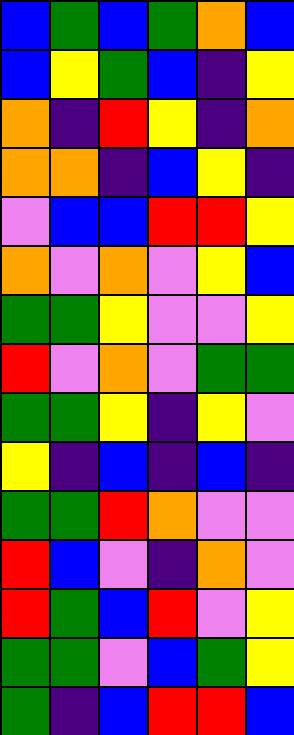[["blue", "green", "blue", "green", "orange", "blue"], ["blue", "yellow", "green", "blue", "indigo", "yellow"], ["orange", "indigo", "red", "yellow", "indigo", "orange"], ["orange", "orange", "indigo", "blue", "yellow", "indigo"], ["violet", "blue", "blue", "red", "red", "yellow"], ["orange", "violet", "orange", "violet", "yellow", "blue"], ["green", "green", "yellow", "violet", "violet", "yellow"], ["red", "violet", "orange", "violet", "green", "green"], ["green", "green", "yellow", "indigo", "yellow", "violet"], ["yellow", "indigo", "blue", "indigo", "blue", "indigo"], ["green", "green", "red", "orange", "violet", "violet"], ["red", "blue", "violet", "indigo", "orange", "violet"], ["red", "green", "blue", "red", "violet", "yellow"], ["green", "green", "violet", "blue", "green", "yellow"], ["green", "indigo", "blue", "red", "red", "blue"]]